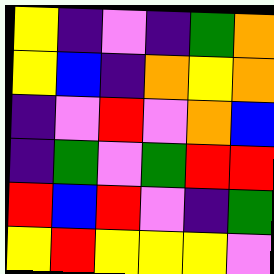[["yellow", "indigo", "violet", "indigo", "green", "orange"], ["yellow", "blue", "indigo", "orange", "yellow", "orange"], ["indigo", "violet", "red", "violet", "orange", "blue"], ["indigo", "green", "violet", "green", "red", "red"], ["red", "blue", "red", "violet", "indigo", "green"], ["yellow", "red", "yellow", "yellow", "yellow", "violet"]]